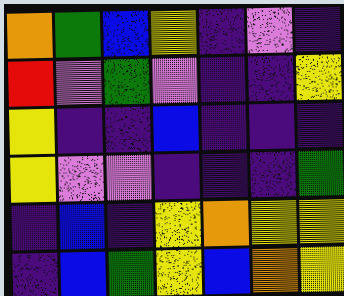[["orange", "green", "blue", "yellow", "indigo", "violet", "indigo"], ["red", "violet", "green", "violet", "indigo", "indigo", "yellow"], ["yellow", "indigo", "indigo", "blue", "indigo", "indigo", "indigo"], ["yellow", "violet", "violet", "indigo", "indigo", "indigo", "green"], ["indigo", "blue", "indigo", "yellow", "orange", "yellow", "yellow"], ["indigo", "blue", "green", "yellow", "blue", "orange", "yellow"]]